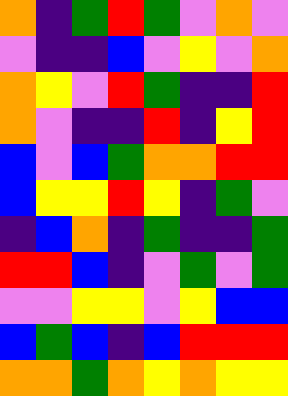[["orange", "indigo", "green", "red", "green", "violet", "orange", "violet"], ["violet", "indigo", "indigo", "blue", "violet", "yellow", "violet", "orange"], ["orange", "yellow", "violet", "red", "green", "indigo", "indigo", "red"], ["orange", "violet", "indigo", "indigo", "red", "indigo", "yellow", "red"], ["blue", "violet", "blue", "green", "orange", "orange", "red", "red"], ["blue", "yellow", "yellow", "red", "yellow", "indigo", "green", "violet"], ["indigo", "blue", "orange", "indigo", "green", "indigo", "indigo", "green"], ["red", "red", "blue", "indigo", "violet", "green", "violet", "green"], ["violet", "violet", "yellow", "yellow", "violet", "yellow", "blue", "blue"], ["blue", "green", "blue", "indigo", "blue", "red", "red", "red"], ["orange", "orange", "green", "orange", "yellow", "orange", "yellow", "yellow"]]